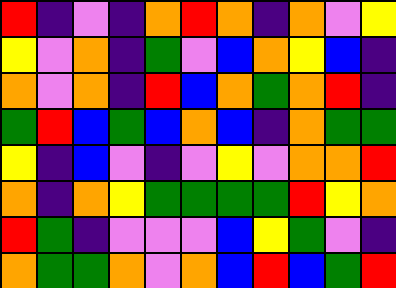[["red", "indigo", "violet", "indigo", "orange", "red", "orange", "indigo", "orange", "violet", "yellow"], ["yellow", "violet", "orange", "indigo", "green", "violet", "blue", "orange", "yellow", "blue", "indigo"], ["orange", "violet", "orange", "indigo", "red", "blue", "orange", "green", "orange", "red", "indigo"], ["green", "red", "blue", "green", "blue", "orange", "blue", "indigo", "orange", "green", "green"], ["yellow", "indigo", "blue", "violet", "indigo", "violet", "yellow", "violet", "orange", "orange", "red"], ["orange", "indigo", "orange", "yellow", "green", "green", "green", "green", "red", "yellow", "orange"], ["red", "green", "indigo", "violet", "violet", "violet", "blue", "yellow", "green", "violet", "indigo"], ["orange", "green", "green", "orange", "violet", "orange", "blue", "red", "blue", "green", "red"]]